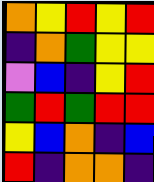[["orange", "yellow", "red", "yellow", "red"], ["indigo", "orange", "green", "yellow", "yellow"], ["violet", "blue", "indigo", "yellow", "red"], ["green", "red", "green", "red", "red"], ["yellow", "blue", "orange", "indigo", "blue"], ["red", "indigo", "orange", "orange", "indigo"]]